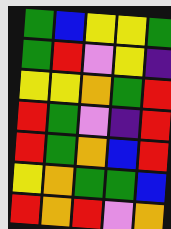[["green", "blue", "yellow", "yellow", "green"], ["green", "red", "violet", "yellow", "indigo"], ["yellow", "yellow", "orange", "green", "red"], ["red", "green", "violet", "indigo", "red"], ["red", "green", "orange", "blue", "red"], ["yellow", "orange", "green", "green", "blue"], ["red", "orange", "red", "violet", "orange"]]